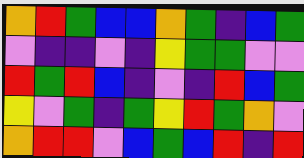[["orange", "red", "green", "blue", "blue", "orange", "green", "indigo", "blue", "green"], ["violet", "indigo", "indigo", "violet", "indigo", "yellow", "green", "green", "violet", "violet"], ["red", "green", "red", "blue", "indigo", "violet", "indigo", "red", "blue", "green"], ["yellow", "violet", "green", "indigo", "green", "yellow", "red", "green", "orange", "violet"], ["orange", "red", "red", "violet", "blue", "green", "blue", "red", "indigo", "red"]]